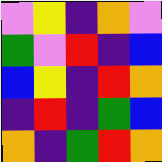[["violet", "yellow", "indigo", "orange", "violet"], ["green", "violet", "red", "indigo", "blue"], ["blue", "yellow", "indigo", "red", "orange"], ["indigo", "red", "indigo", "green", "blue"], ["orange", "indigo", "green", "red", "orange"]]